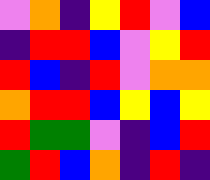[["violet", "orange", "indigo", "yellow", "red", "violet", "blue"], ["indigo", "red", "red", "blue", "violet", "yellow", "red"], ["red", "blue", "indigo", "red", "violet", "orange", "orange"], ["orange", "red", "red", "blue", "yellow", "blue", "yellow"], ["red", "green", "green", "violet", "indigo", "blue", "red"], ["green", "red", "blue", "orange", "indigo", "red", "indigo"]]